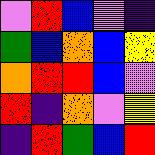[["violet", "red", "blue", "violet", "indigo"], ["green", "blue", "orange", "blue", "yellow"], ["orange", "red", "red", "blue", "violet"], ["red", "indigo", "orange", "violet", "yellow"], ["indigo", "red", "green", "blue", "red"]]